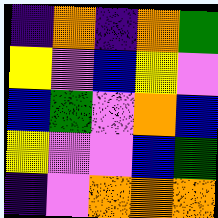[["indigo", "orange", "indigo", "orange", "green"], ["yellow", "violet", "blue", "yellow", "violet"], ["blue", "green", "violet", "orange", "blue"], ["yellow", "violet", "violet", "blue", "green"], ["indigo", "violet", "orange", "orange", "orange"]]